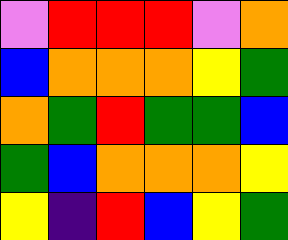[["violet", "red", "red", "red", "violet", "orange"], ["blue", "orange", "orange", "orange", "yellow", "green"], ["orange", "green", "red", "green", "green", "blue"], ["green", "blue", "orange", "orange", "orange", "yellow"], ["yellow", "indigo", "red", "blue", "yellow", "green"]]